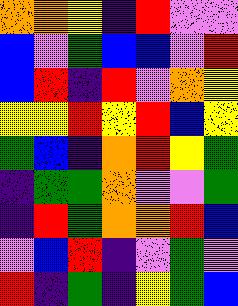[["orange", "orange", "yellow", "indigo", "red", "violet", "violet"], ["blue", "violet", "green", "blue", "blue", "violet", "red"], ["blue", "red", "indigo", "red", "violet", "orange", "yellow"], ["yellow", "yellow", "red", "yellow", "red", "blue", "yellow"], ["green", "blue", "indigo", "orange", "red", "yellow", "green"], ["indigo", "green", "green", "orange", "violet", "violet", "green"], ["indigo", "red", "green", "orange", "orange", "red", "blue"], ["violet", "blue", "red", "indigo", "violet", "green", "violet"], ["red", "indigo", "green", "indigo", "yellow", "green", "blue"]]